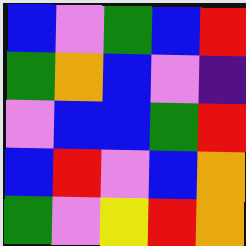[["blue", "violet", "green", "blue", "red"], ["green", "orange", "blue", "violet", "indigo"], ["violet", "blue", "blue", "green", "red"], ["blue", "red", "violet", "blue", "orange"], ["green", "violet", "yellow", "red", "orange"]]